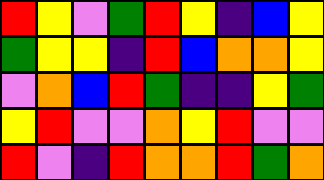[["red", "yellow", "violet", "green", "red", "yellow", "indigo", "blue", "yellow"], ["green", "yellow", "yellow", "indigo", "red", "blue", "orange", "orange", "yellow"], ["violet", "orange", "blue", "red", "green", "indigo", "indigo", "yellow", "green"], ["yellow", "red", "violet", "violet", "orange", "yellow", "red", "violet", "violet"], ["red", "violet", "indigo", "red", "orange", "orange", "red", "green", "orange"]]